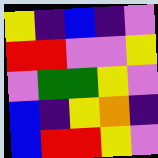[["yellow", "indigo", "blue", "indigo", "violet"], ["red", "red", "violet", "violet", "yellow"], ["violet", "green", "green", "yellow", "violet"], ["blue", "indigo", "yellow", "orange", "indigo"], ["blue", "red", "red", "yellow", "violet"]]